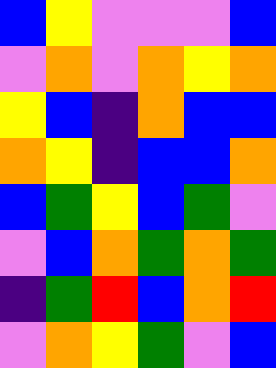[["blue", "yellow", "violet", "violet", "violet", "blue"], ["violet", "orange", "violet", "orange", "yellow", "orange"], ["yellow", "blue", "indigo", "orange", "blue", "blue"], ["orange", "yellow", "indigo", "blue", "blue", "orange"], ["blue", "green", "yellow", "blue", "green", "violet"], ["violet", "blue", "orange", "green", "orange", "green"], ["indigo", "green", "red", "blue", "orange", "red"], ["violet", "orange", "yellow", "green", "violet", "blue"]]